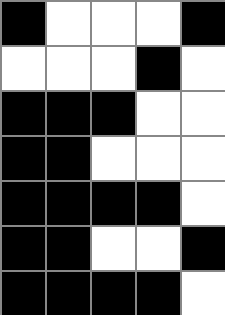[["black", "white", "white", "white", "black"], ["white", "white", "white", "black", "white"], ["black", "black", "black", "white", "white"], ["black", "black", "white", "white", "white"], ["black", "black", "black", "black", "white"], ["black", "black", "white", "white", "black"], ["black", "black", "black", "black", "white"]]